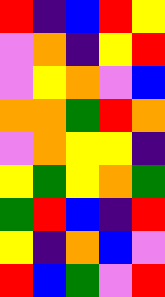[["red", "indigo", "blue", "red", "yellow"], ["violet", "orange", "indigo", "yellow", "red"], ["violet", "yellow", "orange", "violet", "blue"], ["orange", "orange", "green", "red", "orange"], ["violet", "orange", "yellow", "yellow", "indigo"], ["yellow", "green", "yellow", "orange", "green"], ["green", "red", "blue", "indigo", "red"], ["yellow", "indigo", "orange", "blue", "violet"], ["red", "blue", "green", "violet", "red"]]